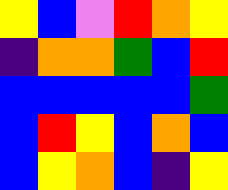[["yellow", "blue", "violet", "red", "orange", "yellow"], ["indigo", "orange", "orange", "green", "blue", "red"], ["blue", "blue", "blue", "blue", "blue", "green"], ["blue", "red", "yellow", "blue", "orange", "blue"], ["blue", "yellow", "orange", "blue", "indigo", "yellow"]]